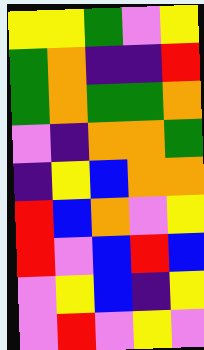[["yellow", "yellow", "green", "violet", "yellow"], ["green", "orange", "indigo", "indigo", "red"], ["green", "orange", "green", "green", "orange"], ["violet", "indigo", "orange", "orange", "green"], ["indigo", "yellow", "blue", "orange", "orange"], ["red", "blue", "orange", "violet", "yellow"], ["red", "violet", "blue", "red", "blue"], ["violet", "yellow", "blue", "indigo", "yellow"], ["violet", "red", "violet", "yellow", "violet"]]